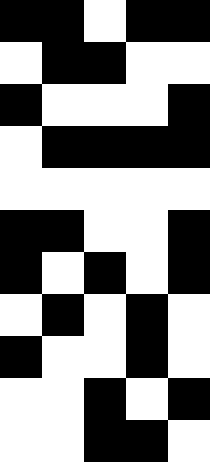[["black", "black", "white", "black", "black"], ["white", "black", "black", "white", "white"], ["black", "white", "white", "white", "black"], ["white", "black", "black", "black", "black"], ["white", "white", "white", "white", "white"], ["black", "black", "white", "white", "black"], ["black", "white", "black", "white", "black"], ["white", "black", "white", "black", "white"], ["black", "white", "white", "black", "white"], ["white", "white", "black", "white", "black"], ["white", "white", "black", "black", "white"]]